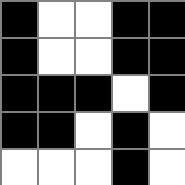[["black", "white", "white", "black", "black"], ["black", "white", "white", "black", "black"], ["black", "black", "black", "white", "black"], ["black", "black", "white", "black", "white"], ["white", "white", "white", "black", "white"]]